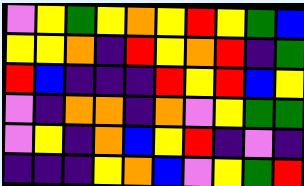[["violet", "yellow", "green", "yellow", "orange", "yellow", "red", "yellow", "green", "blue"], ["yellow", "yellow", "orange", "indigo", "red", "yellow", "orange", "red", "indigo", "green"], ["red", "blue", "indigo", "indigo", "indigo", "red", "yellow", "red", "blue", "yellow"], ["violet", "indigo", "orange", "orange", "indigo", "orange", "violet", "yellow", "green", "green"], ["violet", "yellow", "indigo", "orange", "blue", "yellow", "red", "indigo", "violet", "indigo"], ["indigo", "indigo", "indigo", "yellow", "orange", "blue", "violet", "yellow", "green", "red"]]